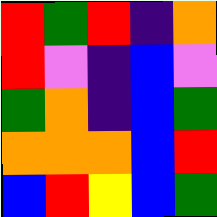[["red", "green", "red", "indigo", "orange"], ["red", "violet", "indigo", "blue", "violet"], ["green", "orange", "indigo", "blue", "green"], ["orange", "orange", "orange", "blue", "red"], ["blue", "red", "yellow", "blue", "green"]]